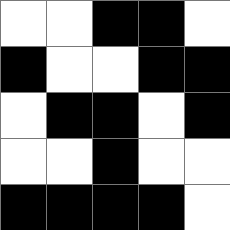[["white", "white", "black", "black", "white"], ["black", "white", "white", "black", "black"], ["white", "black", "black", "white", "black"], ["white", "white", "black", "white", "white"], ["black", "black", "black", "black", "white"]]